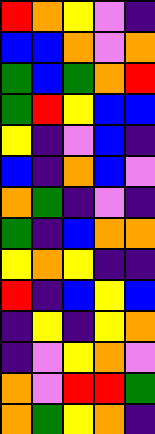[["red", "orange", "yellow", "violet", "indigo"], ["blue", "blue", "orange", "violet", "orange"], ["green", "blue", "green", "orange", "red"], ["green", "red", "yellow", "blue", "blue"], ["yellow", "indigo", "violet", "blue", "indigo"], ["blue", "indigo", "orange", "blue", "violet"], ["orange", "green", "indigo", "violet", "indigo"], ["green", "indigo", "blue", "orange", "orange"], ["yellow", "orange", "yellow", "indigo", "indigo"], ["red", "indigo", "blue", "yellow", "blue"], ["indigo", "yellow", "indigo", "yellow", "orange"], ["indigo", "violet", "yellow", "orange", "violet"], ["orange", "violet", "red", "red", "green"], ["orange", "green", "yellow", "orange", "indigo"]]